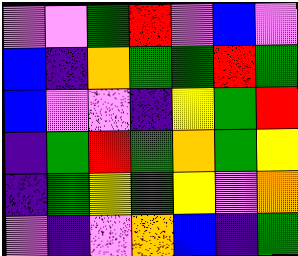[["violet", "violet", "green", "red", "violet", "blue", "violet"], ["blue", "indigo", "orange", "green", "green", "red", "green"], ["blue", "violet", "violet", "indigo", "yellow", "green", "red"], ["indigo", "green", "red", "green", "orange", "green", "yellow"], ["indigo", "green", "yellow", "green", "yellow", "violet", "orange"], ["violet", "indigo", "violet", "orange", "blue", "indigo", "green"]]